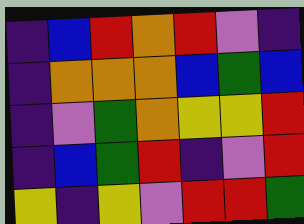[["indigo", "blue", "red", "orange", "red", "violet", "indigo"], ["indigo", "orange", "orange", "orange", "blue", "green", "blue"], ["indigo", "violet", "green", "orange", "yellow", "yellow", "red"], ["indigo", "blue", "green", "red", "indigo", "violet", "red"], ["yellow", "indigo", "yellow", "violet", "red", "red", "green"]]